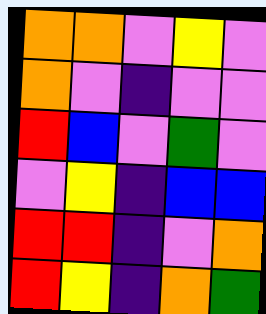[["orange", "orange", "violet", "yellow", "violet"], ["orange", "violet", "indigo", "violet", "violet"], ["red", "blue", "violet", "green", "violet"], ["violet", "yellow", "indigo", "blue", "blue"], ["red", "red", "indigo", "violet", "orange"], ["red", "yellow", "indigo", "orange", "green"]]